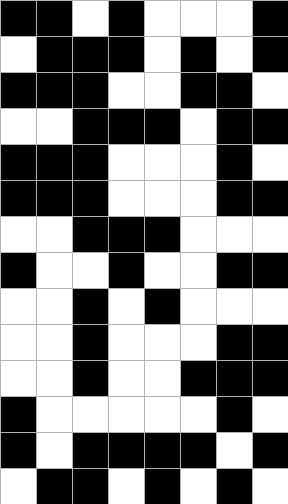[["black", "black", "white", "black", "white", "white", "white", "black"], ["white", "black", "black", "black", "white", "black", "white", "black"], ["black", "black", "black", "white", "white", "black", "black", "white"], ["white", "white", "black", "black", "black", "white", "black", "black"], ["black", "black", "black", "white", "white", "white", "black", "white"], ["black", "black", "black", "white", "white", "white", "black", "black"], ["white", "white", "black", "black", "black", "white", "white", "white"], ["black", "white", "white", "black", "white", "white", "black", "black"], ["white", "white", "black", "white", "black", "white", "white", "white"], ["white", "white", "black", "white", "white", "white", "black", "black"], ["white", "white", "black", "white", "white", "black", "black", "black"], ["black", "white", "white", "white", "white", "white", "black", "white"], ["black", "white", "black", "black", "black", "black", "white", "black"], ["white", "black", "black", "white", "black", "white", "black", "white"]]